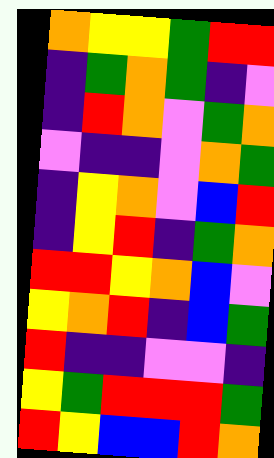[["orange", "yellow", "yellow", "green", "red", "red"], ["indigo", "green", "orange", "green", "indigo", "violet"], ["indigo", "red", "orange", "violet", "green", "orange"], ["violet", "indigo", "indigo", "violet", "orange", "green"], ["indigo", "yellow", "orange", "violet", "blue", "red"], ["indigo", "yellow", "red", "indigo", "green", "orange"], ["red", "red", "yellow", "orange", "blue", "violet"], ["yellow", "orange", "red", "indigo", "blue", "green"], ["red", "indigo", "indigo", "violet", "violet", "indigo"], ["yellow", "green", "red", "red", "red", "green"], ["red", "yellow", "blue", "blue", "red", "orange"]]